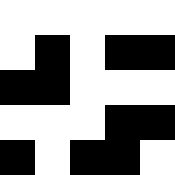[["white", "white", "white", "white", "white"], ["white", "black", "white", "black", "black"], ["black", "black", "white", "white", "white"], ["white", "white", "white", "black", "black"], ["black", "white", "black", "black", "white"]]